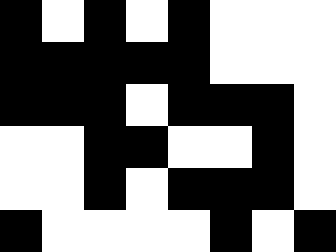[["black", "white", "black", "white", "black", "white", "white", "white"], ["black", "black", "black", "black", "black", "white", "white", "white"], ["black", "black", "black", "white", "black", "black", "black", "white"], ["white", "white", "black", "black", "white", "white", "black", "white"], ["white", "white", "black", "white", "black", "black", "black", "white"], ["black", "white", "white", "white", "white", "black", "white", "black"]]